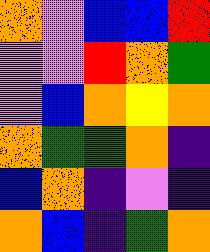[["orange", "violet", "blue", "blue", "red"], ["violet", "violet", "red", "orange", "green"], ["violet", "blue", "orange", "yellow", "orange"], ["orange", "green", "green", "orange", "indigo"], ["blue", "orange", "indigo", "violet", "indigo"], ["orange", "blue", "indigo", "green", "orange"]]